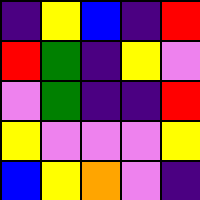[["indigo", "yellow", "blue", "indigo", "red"], ["red", "green", "indigo", "yellow", "violet"], ["violet", "green", "indigo", "indigo", "red"], ["yellow", "violet", "violet", "violet", "yellow"], ["blue", "yellow", "orange", "violet", "indigo"]]